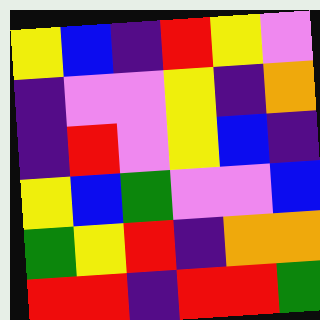[["yellow", "blue", "indigo", "red", "yellow", "violet"], ["indigo", "violet", "violet", "yellow", "indigo", "orange"], ["indigo", "red", "violet", "yellow", "blue", "indigo"], ["yellow", "blue", "green", "violet", "violet", "blue"], ["green", "yellow", "red", "indigo", "orange", "orange"], ["red", "red", "indigo", "red", "red", "green"]]